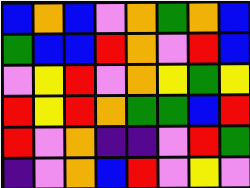[["blue", "orange", "blue", "violet", "orange", "green", "orange", "blue"], ["green", "blue", "blue", "red", "orange", "violet", "red", "blue"], ["violet", "yellow", "red", "violet", "orange", "yellow", "green", "yellow"], ["red", "yellow", "red", "orange", "green", "green", "blue", "red"], ["red", "violet", "orange", "indigo", "indigo", "violet", "red", "green"], ["indigo", "violet", "orange", "blue", "red", "violet", "yellow", "violet"]]